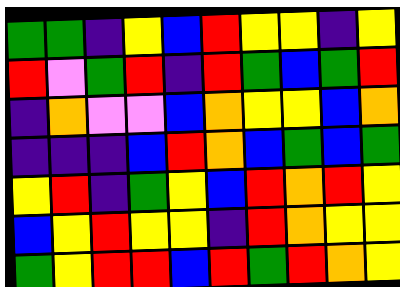[["green", "green", "indigo", "yellow", "blue", "red", "yellow", "yellow", "indigo", "yellow"], ["red", "violet", "green", "red", "indigo", "red", "green", "blue", "green", "red"], ["indigo", "orange", "violet", "violet", "blue", "orange", "yellow", "yellow", "blue", "orange"], ["indigo", "indigo", "indigo", "blue", "red", "orange", "blue", "green", "blue", "green"], ["yellow", "red", "indigo", "green", "yellow", "blue", "red", "orange", "red", "yellow"], ["blue", "yellow", "red", "yellow", "yellow", "indigo", "red", "orange", "yellow", "yellow"], ["green", "yellow", "red", "red", "blue", "red", "green", "red", "orange", "yellow"]]